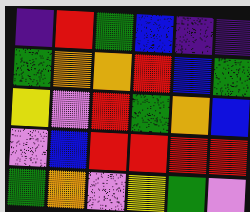[["indigo", "red", "green", "blue", "indigo", "indigo"], ["green", "orange", "orange", "red", "blue", "green"], ["yellow", "violet", "red", "green", "orange", "blue"], ["violet", "blue", "red", "red", "red", "red"], ["green", "orange", "violet", "yellow", "green", "violet"]]